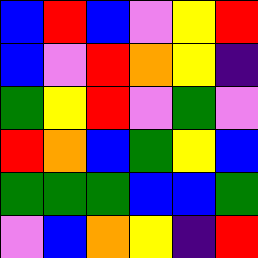[["blue", "red", "blue", "violet", "yellow", "red"], ["blue", "violet", "red", "orange", "yellow", "indigo"], ["green", "yellow", "red", "violet", "green", "violet"], ["red", "orange", "blue", "green", "yellow", "blue"], ["green", "green", "green", "blue", "blue", "green"], ["violet", "blue", "orange", "yellow", "indigo", "red"]]